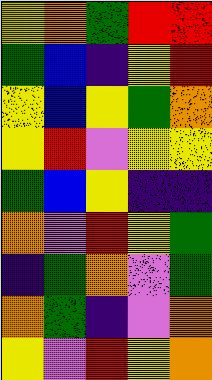[["yellow", "orange", "green", "red", "red"], ["green", "blue", "indigo", "yellow", "red"], ["yellow", "blue", "yellow", "green", "orange"], ["yellow", "red", "violet", "yellow", "yellow"], ["green", "blue", "yellow", "indigo", "indigo"], ["orange", "violet", "red", "yellow", "green"], ["indigo", "green", "orange", "violet", "green"], ["orange", "green", "indigo", "violet", "orange"], ["yellow", "violet", "red", "yellow", "orange"]]